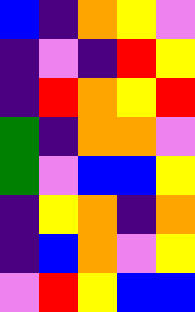[["blue", "indigo", "orange", "yellow", "violet"], ["indigo", "violet", "indigo", "red", "yellow"], ["indigo", "red", "orange", "yellow", "red"], ["green", "indigo", "orange", "orange", "violet"], ["green", "violet", "blue", "blue", "yellow"], ["indigo", "yellow", "orange", "indigo", "orange"], ["indigo", "blue", "orange", "violet", "yellow"], ["violet", "red", "yellow", "blue", "blue"]]